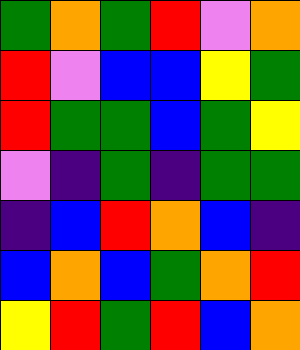[["green", "orange", "green", "red", "violet", "orange"], ["red", "violet", "blue", "blue", "yellow", "green"], ["red", "green", "green", "blue", "green", "yellow"], ["violet", "indigo", "green", "indigo", "green", "green"], ["indigo", "blue", "red", "orange", "blue", "indigo"], ["blue", "orange", "blue", "green", "orange", "red"], ["yellow", "red", "green", "red", "blue", "orange"]]